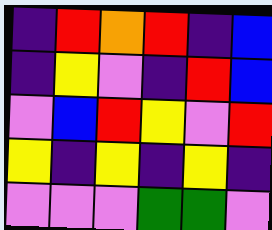[["indigo", "red", "orange", "red", "indigo", "blue"], ["indigo", "yellow", "violet", "indigo", "red", "blue"], ["violet", "blue", "red", "yellow", "violet", "red"], ["yellow", "indigo", "yellow", "indigo", "yellow", "indigo"], ["violet", "violet", "violet", "green", "green", "violet"]]